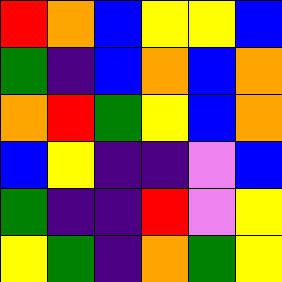[["red", "orange", "blue", "yellow", "yellow", "blue"], ["green", "indigo", "blue", "orange", "blue", "orange"], ["orange", "red", "green", "yellow", "blue", "orange"], ["blue", "yellow", "indigo", "indigo", "violet", "blue"], ["green", "indigo", "indigo", "red", "violet", "yellow"], ["yellow", "green", "indigo", "orange", "green", "yellow"]]